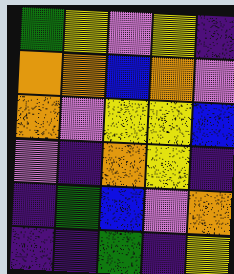[["green", "yellow", "violet", "yellow", "indigo"], ["orange", "orange", "blue", "orange", "violet"], ["orange", "violet", "yellow", "yellow", "blue"], ["violet", "indigo", "orange", "yellow", "indigo"], ["indigo", "green", "blue", "violet", "orange"], ["indigo", "indigo", "green", "indigo", "yellow"]]